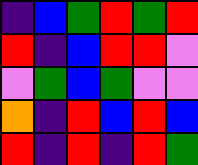[["indigo", "blue", "green", "red", "green", "red"], ["red", "indigo", "blue", "red", "red", "violet"], ["violet", "green", "blue", "green", "violet", "violet"], ["orange", "indigo", "red", "blue", "red", "blue"], ["red", "indigo", "red", "indigo", "red", "green"]]